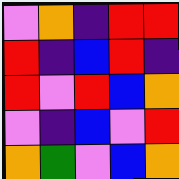[["violet", "orange", "indigo", "red", "red"], ["red", "indigo", "blue", "red", "indigo"], ["red", "violet", "red", "blue", "orange"], ["violet", "indigo", "blue", "violet", "red"], ["orange", "green", "violet", "blue", "orange"]]